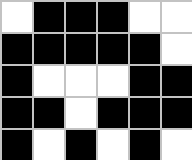[["white", "black", "black", "black", "white", "white"], ["black", "black", "black", "black", "black", "white"], ["black", "white", "white", "white", "black", "black"], ["black", "black", "white", "black", "black", "black"], ["black", "white", "black", "white", "black", "white"]]